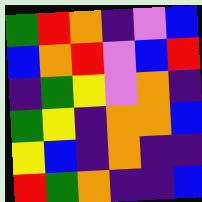[["green", "red", "orange", "indigo", "violet", "blue"], ["blue", "orange", "red", "violet", "blue", "red"], ["indigo", "green", "yellow", "violet", "orange", "indigo"], ["green", "yellow", "indigo", "orange", "orange", "blue"], ["yellow", "blue", "indigo", "orange", "indigo", "indigo"], ["red", "green", "orange", "indigo", "indigo", "blue"]]